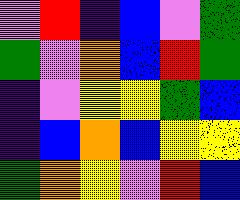[["violet", "red", "indigo", "blue", "violet", "green"], ["green", "violet", "orange", "blue", "red", "green"], ["indigo", "violet", "yellow", "yellow", "green", "blue"], ["indigo", "blue", "orange", "blue", "yellow", "yellow"], ["green", "orange", "yellow", "violet", "red", "blue"]]